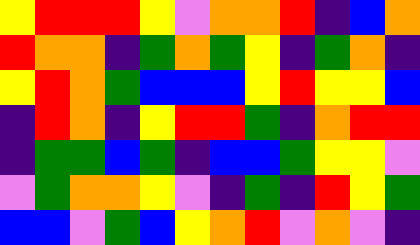[["yellow", "red", "red", "red", "yellow", "violet", "orange", "orange", "red", "indigo", "blue", "orange"], ["red", "orange", "orange", "indigo", "green", "orange", "green", "yellow", "indigo", "green", "orange", "indigo"], ["yellow", "red", "orange", "green", "blue", "blue", "blue", "yellow", "red", "yellow", "yellow", "blue"], ["indigo", "red", "orange", "indigo", "yellow", "red", "red", "green", "indigo", "orange", "red", "red"], ["indigo", "green", "green", "blue", "green", "indigo", "blue", "blue", "green", "yellow", "yellow", "violet"], ["violet", "green", "orange", "orange", "yellow", "violet", "indigo", "green", "indigo", "red", "yellow", "green"], ["blue", "blue", "violet", "green", "blue", "yellow", "orange", "red", "violet", "orange", "violet", "indigo"]]